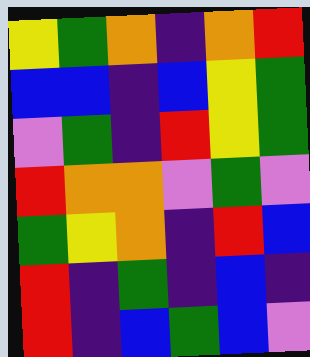[["yellow", "green", "orange", "indigo", "orange", "red"], ["blue", "blue", "indigo", "blue", "yellow", "green"], ["violet", "green", "indigo", "red", "yellow", "green"], ["red", "orange", "orange", "violet", "green", "violet"], ["green", "yellow", "orange", "indigo", "red", "blue"], ["red", "indigo", "green", "indigo", "blue", "indigo"], ["red", "indigo", "blue", "green", "blue", "violet"]]